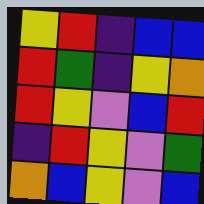[["yellow", "red", "indigo", "blue", "blue"], ["red", "green", "indigo", "yellow", "orange"], ["red", "yellow", "violet", "blue", "red"], ["indigo", "red", "yellow", "violet", "green"], ["orange", "blue", "yellow", "violet", "blue"]]